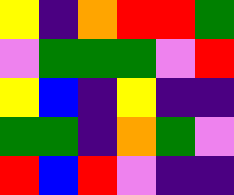[["yellow", "indigo", "orange", "red", "red", "green"], ["violet", "green", "green", "green", "violet", "red"], ["yellow", "blue", "indigo", "yellow", "indigo", "indigo"], ["green", "green", "indigo", "orange", "green", "violet"], ["red", "blue", "red", "violet", "indigo", "indigo"]]